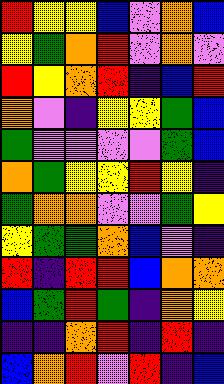[["red", "yellow", "yellow", "blue", "violet", "orange", "blue"], ["yellow", "green", "orange", "red", "violet", "orange", "violet"], ["red", "yellow", "orange", "red", "indigo", "blue", "red"], ["orange", "violet", "indigo", "yellow", "yellow", "green", "blue"], ["green", "violet", "violet", "violet", "violet", "green", "blue"], ["orange", "green", "yellow", "yellow", "red", "yellow", "indigo"], ["green", "orange", "orange", "violet", "violet", "green", "yellow"], ["yellow", "green", "green", "orange", "blue", "violet", "indigo"], ["red", "indigo", "red", "red", "blue", "orange", "orange"], ["blue", "green", "red", "green", "indigo", "orange", "yellow"], ["indigo", "indigo", "orange", "red", "indigo", "red", "indigo"], ["blue", "orange", "red", "violet", "red", "indigo", "blue"]]